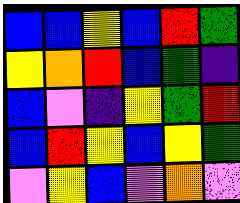[["blue", "blue", "yellow", "blue", "red", "green"], ["yellow", "orange", "red", "blue", "green", "indigo"], ["blue", "violet", "indigo", "yellow", "green", "red"], ["blue", "red", "yellow", "blue", "yellow", "green"], ["violet", "yellow", "blue", "violet", "orange", "violet"]]